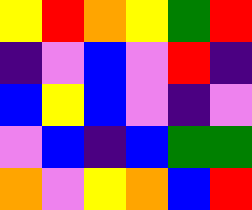[["yellow", "red", "orange", "yellow", "green", "red"], ["indigo", "violet", "blue", "violet", "red", "indigo"], ["blue", "yellow", "blue", "violet", "indigo", "violet"], ["violet", "blue", "indigo", "blue", "green", "green"], ["orange", "violet", "yellow", "orange", "blue", "red"]]